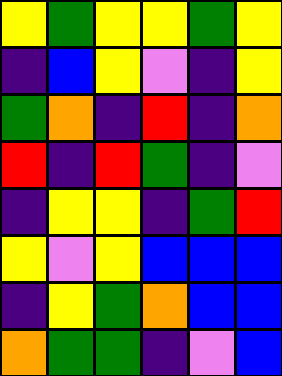[["yellow", "green", "yellow", "yellow", "green", "yellow"], ["indigo", "blue", "yellow", "violet", "indigo", "yellow"], ["green", "orange", "indigo", "red", "indigo", "orange"], ["red", "indigo", "red", "green", "indigo", "violet"], ["indigo", "yellow", "yellow", "indigo", "green", "red"], ["yellow", "violet", "yellow", "blue", "blue", "blue"], ["indigo", "yellow", "green", "orange", "blue", "blue"], ["orange", "green", "green", "indigo", "violet", "blue"]]